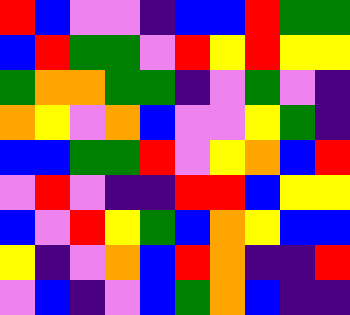[["red", "blue", "violet", "violet", "indigo", "blue", "blue", "red", "green", "green"], ["blue", "red", "green", "green", "violet", "red", "yellow", "red", "yellow", "yellow"], ["green", "orange", "orange", "green", "green", "indigo", "violet", "green", "violet", "indigo"], ["orange", "yellow", "violet", "orange", "blue", "violet", "violet", "yellow", "green", "indigo"], ["blue", "blue", "green", "green", "red", "violet", "yellow", "orange", "blue", "red"], ["violet", "red", "violet", "indigo", "indigo", "red", "red", "blue", "yellow", "yellow"], ["blue", "violet", "red", "yellow", "green", "blue", "orange", "yellow", "blue", "blue"], ["yellow", "indigo", "violet", "orange", "blue", "red", "orange", "indigo", "indigo", "red"], ["violet", "blue", "indigo", "violet", "blue", "green", "orange", "blue", "indigo", "indigo"]]